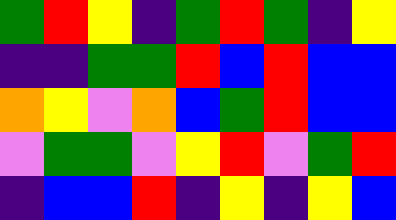[["green", "red", "yellow", "indigo", "green", "red", "green", "indigo", "yellow"], ["indigo", "indigo", "green", "green", "red", "blue", "red", "blue", "blue"], ["orange", "yellow", "violet", "orange", "blue", "green", "red", "blue", "blue"], ["violet", "green", "green", "violet", "yellow", "red", "violet", "green", "red"], ["indigo", "blue", "blue", "red", "indigo", "yellow", "indigo", "yellow", "blue"]]